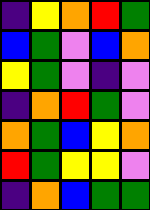[["indigo", "yellow", "orange", "red", "green"], ["blue", "green", "violet", "blue", "orange"], ["yellow", "green", "violet", "indigo", "violet"], ["indigo", "orange", "red", "green", "violet"], ["orange", "green", "blue", "yellow", "orange"], ["red", "green", "yellow", "yellow", "violet"], ["indigo", "orange", "blue", "green", "green"]]